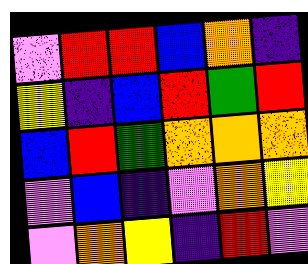[["violet", "red", "red", "blue", "orange", "indigo"], ["yellow", "indigo", "blue", "red", "green", "red"], ["blue", "red", "green", "orange", "orange", "orange"], ["violet", "blue", "indigo", "violet", "orange", "yellow"], ["violet", "orange", "yellow", "indigo", "red", "violet"]]